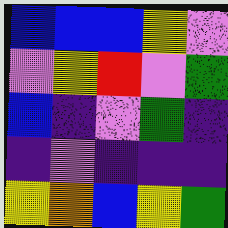[["blue", "blue", "blue", "yellow", "violet"], ["violet", "yellow", "red", "violet", "green"], ["blue", "indigo", "violet", "green", "indigo"], ["indigo", "violet", "indigo", "indigo", "indigo"], ["yellow", "orange", "blue", "yellow", "green"]]